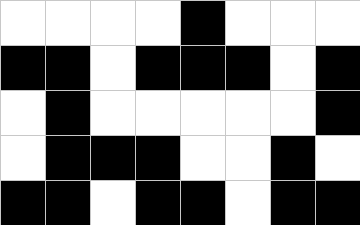[["white", "white", "white", "white", "black", "white", "white", "white"], ["black", "black", "white", "black", "black", "black", "white", "black"], ["white", "black", "white", "white", "white", "white", "white", "black"], ["white", "black", "black", "black", "white", "white", "black", "white"], ["black", "black", "white", "black", "black", "white", "black", "black"]]